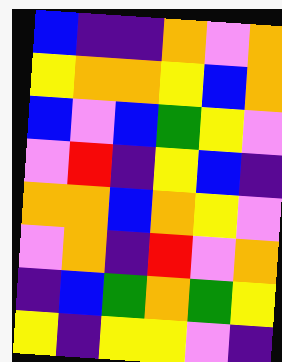[["blue", "indigo", "indigo", "orange", "violet", "orange"], ["yellow", "orange", "orange", "yellow", "blue", "orange"], ["blue", "violet", "blue", "green", "yellow", "violet"], ["violet", "red", "indigo", "yellow", "blue", "indigo"], ["orange", "orange", "blue", "orange", "yellow", "violet"], ["violet", "orange", "indigo", "red", "violet", "orange"], ["indigo", "blue", "green", "orange", "green", "yellow"], ["yellow", "indigo", "yellow", "yellow", "violet", "indigo"]]